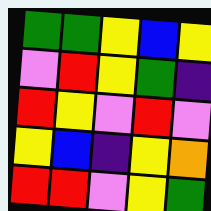[["green", "green", "yellow", "blue", "yellow"], ["violet", "red", "yellow", "green", "indigo"], ["red", "yellow", "violet", "red", "violet"], ["yellow", "blue", "indigo", "yellow", "orange"], ["red", "red", "violet", "yellow", "green"]]